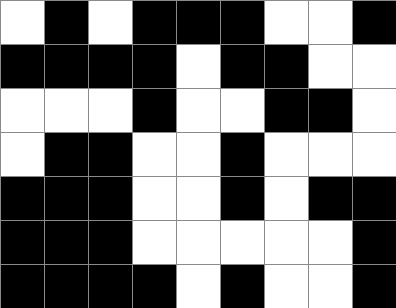[["white", "black", "white", "black", "black", "black", "white", "white", "black"], ["black", "black", "black", "black", "white", "black", "black", "white", "white"], ["white", "white", "white", "black", "white", "white", "black", "black", "white"], ["white", "black", "black", "white", "white", "black", "white", "white", "white"], ["black", "black", "black", "white", "white", "black", "white", "black", "black"], ["black", "black", "black", "white", "white", "white", "white", "white", "black"], ["black", "black", "black", "black", "white", "black", "white", "white", "black"]]